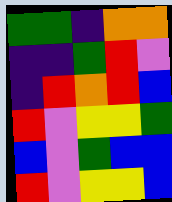[["green", "green", "indigo", "orange", "orange"], ["indigo", "indigo", "green", "red", "violet"], ["indigo", "red", "orange", "red", "blue"], ["red", "violet", "yellow", "yellow", "green"], ["blue", "violet", "green", "blue", "blue"], ["red", "violet", "yellow", "yellow", "blue"]]